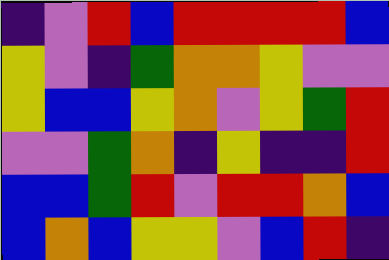[["indigo", "violet", "red", "blue", "red", "red", "red", "red", "blue"], ["yellow", "violet", "indigo", "green", "orange", "orange", "yellow", "violet", "violet"], ["yellow", "blue", "blue", "yellow", "orange", "violet", "yellow", "green", "red"], ["violet", "violet", "green", "orange", "indigo", "yellow", "indigo", "indigo", "red"], ["blue", "blue", "green", "red", "violet", "red", "red", "orange", "blue"], ["blue", "orange", "blue", "yellow", "yellow", "violet", "blue", "red", "indigo"]]